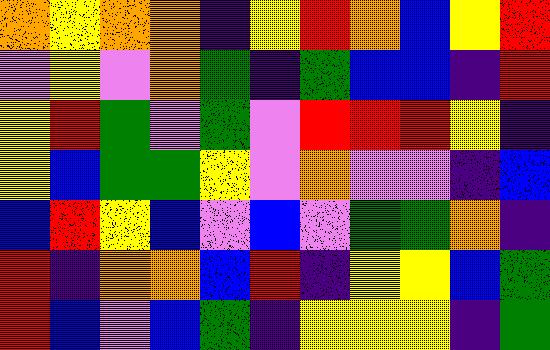[["orange", "yellow", "orange", "orange", "indigo", "yellow", "red", "orange", "blue", "yellow", "red"], ["violet", "yellow", "violet", "orange", "green", "indigo", "green", "blue", "blue", "indigo", "red"], ["yellow", "red", "green", "violet", "green", "violet", "red", "red", "red", "yellow", "indigo"], ["yellow", "blue", "green", "green", "yellow", "violet", "orange", "violet", "violet", "indigo", "blue"], ["blue", "red", "yellow", "blue", "violet", "blue", "violet", "green", "green", "orange", "indigo"], ["red", "indigo", "orange", "orange", "blue", "red", "indigo", "yellow", "yellow", "blue", "green"], ["red", "blue", "violet", "blue", "green", "indigo", "yellow", "yellow", "yellow", "indigo", "green"]]